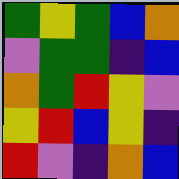[["green", "yellow", "green", "blue", "orange"], ["violet", "green", "green", "indigo", "blue"], ["orange", "green", "red", "yellow", "violet"], ["yellow", "red", "blue", "yellow", "indigo"], ["red", "violet", "indigo", "orange", "blue"]]